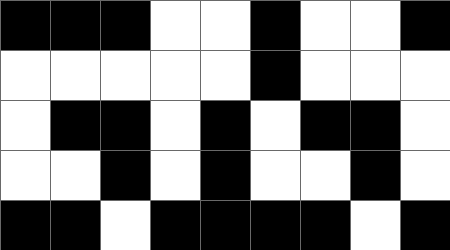[["black", "black", "black", "white", "white", "black", "white", "white", "black"], ["white", "white", "white", "white", "white", "black", "white", "white", "white"], ["white", "black", "black", "white", "black", "white", "black", "black", "white"], ["white", "white", "black", "white", "black", "white", "white", "black", "white"], ["black", "black", "white", "black", "black", "black", "black", "white", "black"]]